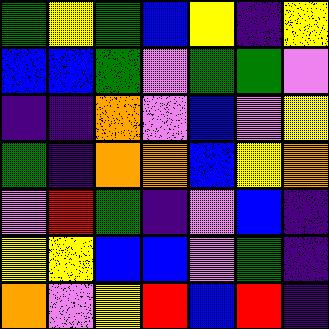[["green", "yellow", "green", "blue", "yellow", "indigo", "yellow"], ["blue", "blue", "green", "violet", "green", "green", "violet"], ["indigo", "indigo", "orange", "violet", "blue", "violet", "yellow"], ["green", "indigo", "orange", "orange", "blue", "yellow", "orange"], ["violet", "red", "green", "indigo", "violet", "blue", "indigo"], ["yellow", "yellow", "blue", "blue", "violet", "green", "indigo"], ["orange", "violet", "yellow", "red", "blue", "red", "indigo"]]